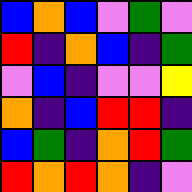[["blue", "orange", "blue", "violet", "green", "violet"], ["red", "indigo", "orange", "blue", "indigo", "green"], ["violet", "blue", "indigo", "violet", "violet", "yellow"], ["orange", "indigo", "blue", "red", "red", "indigo"], ["blue", "green", "indigo", "orange", "red", "green"], ["red", "orange", "red", "orange", "indigo", "violet"]]